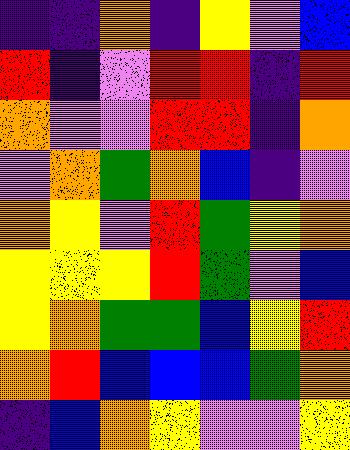[["indigo", "indigo", "orange", "indigo", "yellow", "violet", "blue"], ["red", "indigo", "violet", "red", "red", "indigo", "red"], ["orange", "violet", "violet", "red", "red", "indigo", "orange"], ["violet", "orange", "green", "orange", "blue", "indigo", "violet"], ["orange", "yellow", "violet", "red", "green", "yellow", "orange"], ["yellow", "yellow", "yellow", "red", "green", "violet", "blue"], ["yellow", "orange", "green", "green", "blue", "yellow", "red"], ["orange", "red", "blue", "blue", "blue", "green", "orange"], ["indigo", "blue", "orange", "yellow", "violet", "violet", "yellow"]]